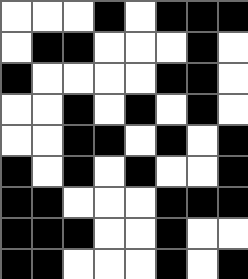[["white", "white", "white", "black", "white", "black", "black", "black"], ["white", "black", "black", "white", "white", "white", "black", "white"], ["black", "white", "white", "white", "white", "black", "black", "white"], ["white", "white", "black", "white", "black", "white", "black", "white"], ["white", "white", "black", "black", "white", "black", "white", "black"], ["black", "white", "black", "white", "black", "white", "white", "black"], ["black", "black", "white", "white", "white", "black", "black", "black"], ["black", "black", "black", "white", "white", "black", "white", "white"], ["black", "black", "white", "white", "white", "black", "white", "black"]]